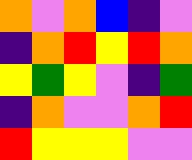[["orange", "violet", "orange", "blue", "indigo", "violet"], ["indigo", "orange", "red", "yellow", "red", "orange"], ["yellow", "green", "yellow", "violet", "indigo", "green"], ["indigo", "orange", "violet", "violet", "orange", "red"], ["red", "yellow", "yellow", "yellow", "violet", "violet"]]